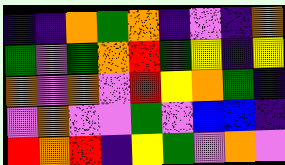[["indigo", "indigo", "orange", "green", "orange", "indigo", "violet", "indigo", "orange"], ["green", "violet", "green", "orange", "red", "green", "yellow", "indigo", "yellow"], ["orange", "violet", "orange", "violet", "red", "yellow", "orange", "green", "indigo"], ["violet", "orange", "violet", "violet", "green", "violet", "blue", "blue", "indigo"], ["red", "orange", "red", "indigo", "yellow", "green", "violet", "orange", "violet"]]